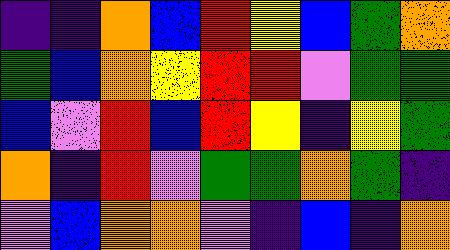[["indigo", "indigo", "orange", "blue", "red", "yellow", "blue", "green", "orange"], ["green", "blue", "orange", "yellow", "red", "red", "violet", "green", "green"], ["blue", "violet", "red", "blue", "red", "yellow", "indigo", "yellow", "green"], ["orange", "indigo", "red", "violet", "green", "green", "orange", "green", "indigo"], ["violet", "blue", "orange", "orange", "violet", "indigo", "blue", "indigo", "orange"]]